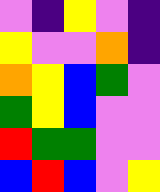[["violet", "indigo", "yellow", "violet", "indigo"], ["yellow", "violet", "violet", "orange", "indigo"], ["orange", "yellow", "blue", "green", "violet"], ["green", "yellow", "blue", "violet", "violet"], ["red", "green", "green", "violet", "violet"], ["blue", "red", "blue", "violet", "yellow"]]